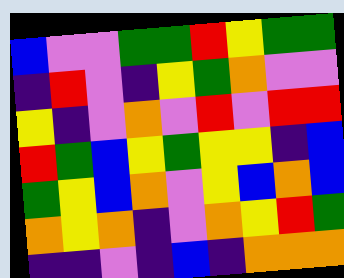[["blue", "violet", "violet", "green", "green", "red", "yellow", "green", "green"], ["indigo", "red", "violet", "indigo", "yellow", "green", "orange", "violet", "violet"], ["yellow", "indigo", "violet", "orange", "violet", "red", "violet", "red", "red"], ["red", "green", "blue", "yellow", "green", "yellow", "yellow", "indigo", "blue"], ["green", "yellow", "blue", "orange", "violet", "yellow", "blue", "orange", "blue"], ["orange", "yellow", "orange", "indigo", "violet", "orange", "yellow", "red", "green"], ["indigo", "indigo", "violet", "indigo", "blue", "indigo", "orange", "orange", "orange"]]